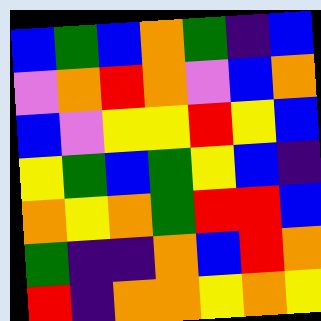[["blue", "green", "blue", "orange", "green", "indigo", "blue"], ["violet", "orange", "red", "orange", "violet", "blue", "orange"], ["blue", "violet", "yellow", "yellow", "red", "yellow", "blue"], ["yellow", "green", "blue", "green", "yellow", "blue", "indigo"], ["orange", "yellow", "orange", "green", "red", "red", "blue"], ["green", "indigo", "indigo", "orange", "blue", "red", "orange"], ["red", "indigo", "orange", "orange", "yellow", "orange", "yellow"]]